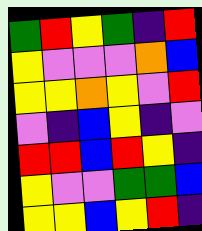[["green", "red", "yellow", "green", "indigo", "red"], ["yellow", "violet", "violet", "violet", "orange", "blue"], ["yellow", "yellow", "orange", "yellow", "violet", "red"], ["violet", "indigo", "blue", "yellow", "indigo", "violet"], ["red", "red", "blue", "red", "yellow", "indigo"], ["yellow", "violet", "violet", "green", "green", "blue"], ["yellow", "yellow", "blue", "yellow", "red", "indigo"]]